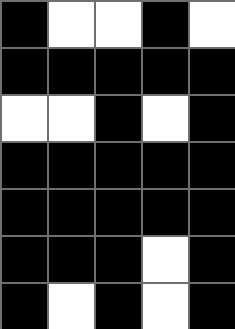[["black", "white", "white", "black", "white"], ["black", "black", "black", "black", "black"], ["white", "white", "black", "white", "black"], ["black", "black", "black", "black", "black"], ["black", "black", "black", "black", "black"], ["black", "black", "black", "white", "black"], ["black", "white", "black", "white", "black"]]